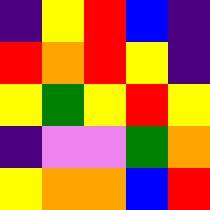[["indigo", "yellow", "red", "blue", "indigo"], ["red", "orange", "red", "yellow", "indigo"], ["yellow", "green", "yellow", "red", "yellow"], ["indigo", "violet", "violet", "green", "orange"], ["yellow", "orange", "orange", "blue", "red"]]